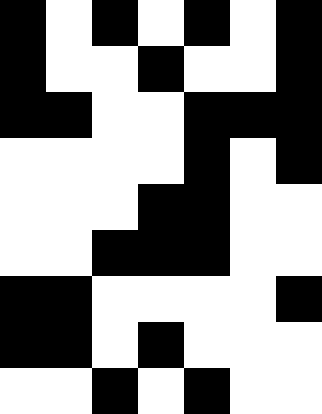[["black", "white", "black", "white", "black", "white", "black"], ["black", "white", "white", "black", "white", "white", "black"], ["black", "black", "white", "white", "black", "black", "black"], ["white", "white", "white", "white", "black", "white", "black"], ["white", "white", "white", "black", "black", "white", "white"], ["white", "white", "black", "black", "black", "white", "white"], ["black", "black", "white", "white", "white", "white", "black"], ["black", "black", "white", "black", "white", "white", "white"], ["white", "white", "black", "white", "black", "white", "white"]]